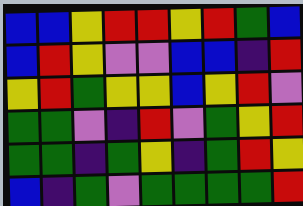[["blue", "blue", "yellow", "red", "red", "yellow", "red", "green", "blue"], ["blue", "red", "yellow", "violet", "violet", "blue", "blue", "indigo", "red"], ["yellow", "red", "green", "yellow", "yellow", "blue", "yellow", "red", "violet"], ["green", "green", "violet", "indigo", "red", "violet", "green", "yellow", "red"], ["green", "green", "indigo", "green", "yellow", "indigo", "green", "red", "yellow"], ["blue", "indigo", "green", "violet", "green", "green", "green", "green", "red"]]